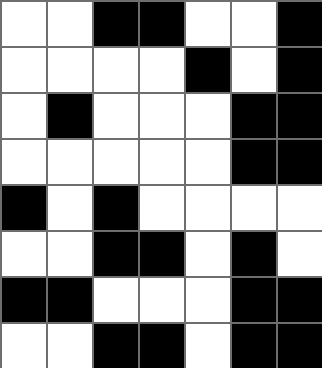[["white", "white", "black", "black", "white", "white", "black"], ["white", "white", "white", "white", "black", "white", "black"], ["white", "black", "white", "white", "white", "black", "black"], ["white", "white", "white", "white", "white", "black", "black"], ["black", "white", "black", "white", "white", "white", "white"], ["white", "white", "black", "black", "white", "black", "white"], ["black", "black", "white", "white", "white", "black", "black"], ["white", "white", "black", "black", "white", "black", "black"]]